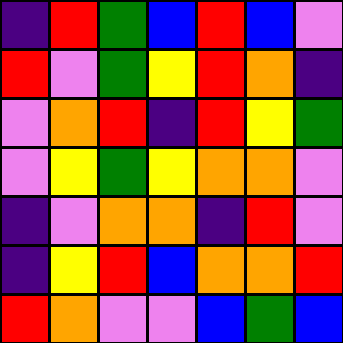[["indigo", "red", "green", "blue", "red", "blue", "violet"], ["red", "violet", "green", "yellow", "red", "orange", "indigo"], ["violet", "orange", "red", "indigo", "red", "yellow", "green"], ["violet", "yellow", "green", "yellow", "orange", "orange", "violet"], ["indigo", "violet", "orange", "orange", "indigo", "red", "violet"], ["indigo", "yellow", "red", "blue", "orange", "orange", "red"], ["red", "orange", "violet", "violet", "blue", "green", "blue"]]